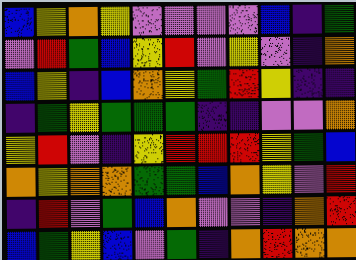[["blue", "yellow", "orange", "yellow", "violet", "violet", "violet", "violet", "blue", "indigo", "green"], ["violet", "red", "green", "blue", "yellow", "red", "violet", "yellow", "violet", "indigo", "orange"], ["blue", "yellow", "indigo", "blue", "orange", "yellow", "green", "red", "yellow", "indigo", "indigo"], ["indigo", "green", "yellow", "green", "green", "green", "indigo", "indigo", "violet", "violet", "orange"], ["yellow", "red", "violet", "indigo", "yellow", "red", "red", "red", "yellow", "green", "blue"], ["orange", "yellow", "orange", "orange", "green", "green", "blue", "orange", "yellow", "violet", "red"], ["indigo", "red", "violet", "green", "blue", "orange", "violet", "violet", "indigo", "orange", "red"], ["blue", "green", "yellow", "blue", "violet", "green", "indigo", "orange", "red", "orange", "orange"]]